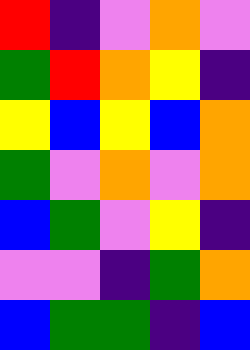[["red", "indigo", "violet", "orange", "violet"], ["green", "red", "orange", "yellow", "indigo"], ["yellow", "blue", "yellow", "blue", "orange"], ["green", "violet", "orange", "violet", "orange"], ["blue", "green", "violet", "yellow", "indigo"], ["violet", "violet", "indigo", "green", "orange"], ["blue", "green", "green", "indigo", "blue"]]